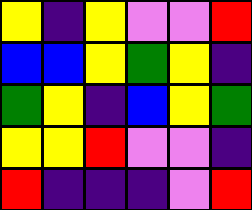[["yellow", "indigo", "yellow", "violet", "violet", "red"], ["blue", "blue", "yellow", "green", "yellow", "indigo"], ["green", "yellow", "indigo", "blue", "yellow", "green"], ["yellow", "yellow", "red", "violet", "violet", "indigo"], ["red", "indigo", "indigo", "indigo", "violet", "red"]]